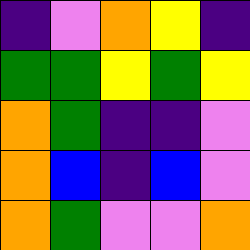[["indigo", "violet", "orange", "yellow", "indigo"], ["green", "green", "yellow", "green", "yellow"], ["orange", "green", "indigo", "indigo", "violet"], ["orange", "blue", "indigo", "blue", "violet"], ["orange", "green", "violet", "violet", "orange"]]